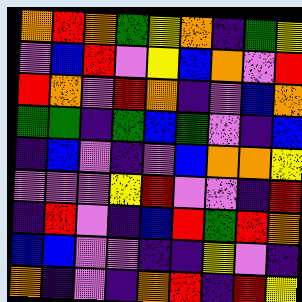[["orange", "red", "orange", "green", "yellow", "orange", "indigo", "green", "yellow"], ["violet", "blue", "red", "violet", "yellow", "blue", "orange", "violet", "red"], ["red", "orange", "violet", "red", "orange", "indigo", "violet", "blue", "orange"], ["green", "green", "indigo", "green", "blue", "green", "violet", "indigo", "blue"], ["indigo", "blue", "violet", "indigo", "violet", "blue", "orange", "orange", "yellow"], ["violet", "violet", "violet", "yellow", "red", "violet", "violet", "indigo", "red"], ["indigo", "red", "violet", "indigo", "blue", "red", "green", "red", "orange"], ["blue", "blue", "violet", "violet", "indigo", "indigo", "yellow", "violet", "indigo"], ["orange", "indigo", "violet", "indigo", "orange", "red", "indigo", "red", "yellow"]]